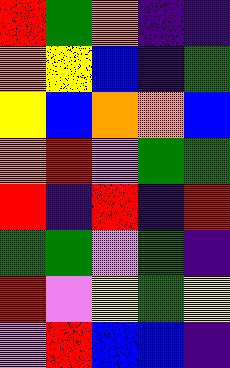[["red", "green", "orange", "indigo", "indigo"], ["orange", "yellow", "blue", "indigo", "green"], ["yellow", "blue", "orange", "orange", "blue"], ["orange", "red", "violet", "green", "green"], ["red", "indigo", "red", "indigo", "red"], ["green", "green", "violet", "green", "indigo"], ["red", "violet", "yellow", "green", "yellow"], ["violet", "red", "blue", "blue", "indigo"]]